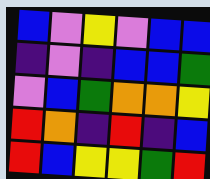[["blue", "violet", "yellow", "violet", "blue", "blue"], ["indigo", "violet", "indigo", "blue", "blue", "green"], ["violet", "blue", "green", "orange", "orange", "yellow"], ["red", "orange", "indigo", "red", "indigo", "blue"], ["red", "blue", "yellow", "yellow", "green", "red"]]